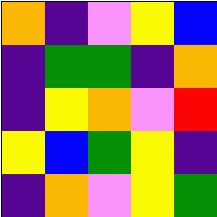[["orange", "indigo", "violet", "yellow", "blue"], ["indigo", "green", "green", "indigo", "orange"], ["indigo", "yellow", "orange", "violet", "red"], ["yellow", "blue", "green", "yellow", "indigo"], ["indigo", "orange", "violet", "yellow", "green"]]